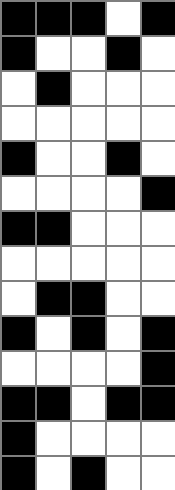[["black", "black", "black", "white", "black"], ["black", "white", "white", "black", "white"], ["white", "black", "white", "white", "white"], ["white", "white", "white", "white", "white"], ["black", "white", "white", "black", "white"], ["white", "white", "white", "white", "black"], ["black", "black", "white", "white", "white"], ["white", "white", "white", "white", "white"], ["white", "black", "black", "white", "white"], ["black", "white", "black", "white", "black"], ["white", "white", "white", "white", "black"], ["black", "black", "white", "black", "black"], ["black", "white", "white", "white", "white"], ["black", "white", "black", "white", "white"]]